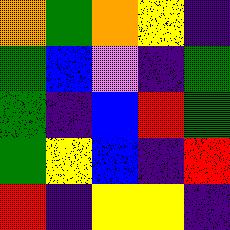[["orange", "green", "orange", "yellow", "indigo"], ["green", "blue", "violet", "indigo", "green"], ["green", "indigo", "blue", "red", "green"], ["green", "yellow", "blue", "indigo", "red"], ["red", "indigo", "yellow", "yellow", "indigo"]]